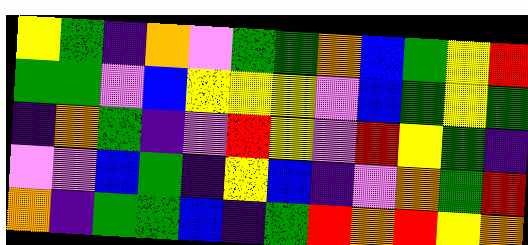[["yellow", "green", "indigo", "orange", "violet", "green", "green", "orange", "blue", "green", "yellow", "red"], ["green", "green", "violet", "blue", "yellow", "yellow", "yellow", "violet", "blue", "green", "yellow", "green"], ["indigo", "orange", "green", "indigo", "violet", "red", "yellow", "violet", "red", "yellow", "green", "indigo"], ["violet", "violet", "blue", "green", "indigo", "yellow", "blue", "indigo", "violet", "orange", "green", "red"], ["orange", "indigo", "green", "green", "blue", "indigo", "green", "red", "orange", "red", "yellow", "orange"]]